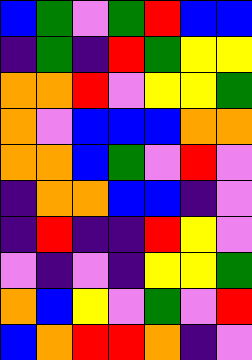[["blue", "green", "violet", "green", "red", "blue", "blue"], ["indigo", "green", "indigo", "red", "green", "yellow", "yellow"], ["orange", "orange", "red", "violet", "yellow", "yellow", "green"], ["orange", "violet", "blue", "blue", "blue", "orange", "orange"], ["orange", "orange", "blue", "green", "violet", "red", "violet"], ["indigo", "orange", "orange", "blue", "blue", "indigo", "violet"], ["indigo", "red", "indigo", "indigo", "red", "yellow", "violet"], ["violet", "indigo", "violet", "indigo", "yellow", "yellow", "green"], ["orange", "blue", "yellow", "violet", "green", "violet", "red"], ["blue", "orange", "red", "red", "orange", "indigo", "violet"]]